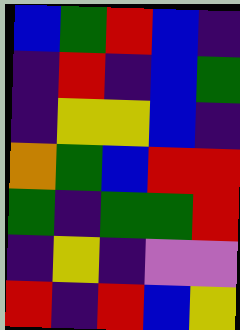[["blue", "green", "red", "blue", "indigo"], ["indigo", "red", "indigo", "blue", "green"], ["indigo", "yellow", "yellow", "blue", "indigo"], ["orange", "green", "blue", "red", "red"], ["green", "indigo", "green", "green", "red"], ["indigo", "yellow", "indigo", "violet", "violet"], ["red", "indigo", "red", "blue", "yellow"]]